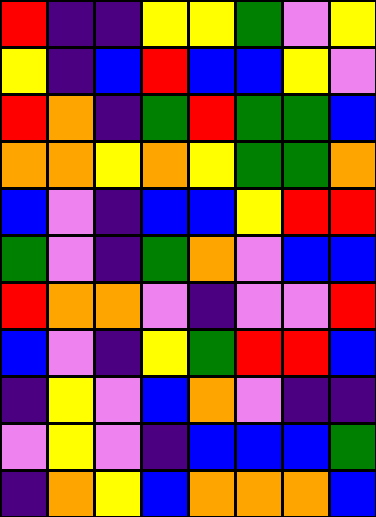[["red", "indigo", "indigo", "yellow", "yellow", "green", "violet", "yellow"], ["yellow", "indigo", "blue", "red", "blue", "blue", "yellow", "violet"], ["red", "orange", "indigo", "green", "red", "green", "green", "blue"], ["orange", "orange", "yellow", "orange", "yellow", "green", "green", "orange"], ["blue", "violet", "indigo", "blue", "blue", "yellow", "red", "red"], ["green", "violet", "indigo", "green", "orange", "violet", "blue", "blue"], ["red", "orange", "orange", "violet", "indigo", "violet", "violet", "red"], ["blue", "violet", "indigo", "yellow", "green", "red", "red", "blue"], ["indigo", "yellow", "violet", "blue", "orange", "violet", "indigo", "indigo"], ["violet", "yellow", "violet", "indigo", "blue", "blue", "blue", "green"], ["indigo", "orange", "yellow", "blue", "orange", "orange", "orange", "blue"]]